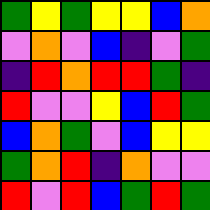[["green", "yellow", "green", "yellow", "yellow", "blue", "orange"], ["violet", "orange", "violet", "blue", "indigo", "violet", "green"], ["indigo", "red", "orange", "red", "red", "green", "indigo"], ["red", "violet", "violet", "yellow", "blue", "red", "green"], ["blue", "orange", "green", "violet", "blue", "yellow", "yellow"], ["green", "orange", "red", "indigo", "orange", "violet", "violet"], ["red", "violet", "red", "blue", "green", "red", "green"]]